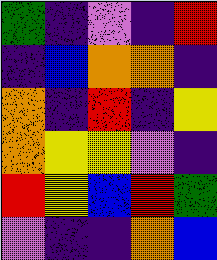[["green", "indigo", "violet", "indigo", "red"], ["indigo", "blue", "orange", "orange", "indigo"], ["orange", "indigo", "red", "indigo", "yellow"], ["orange", "yellow", "yellow", "violet", "indigo"], ["red", "yellow", "blue", "red", "green"], ["violet", "indigo", "indigo", "orange", "blue"]]